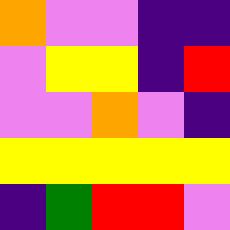[["orange", "violet", "violet", "indigo", "indigo"], ["violet", "yellow", "yellow", "indigo", "red"], ["violet", "violet", "orange", "violet", "indigo"], ["yellow", "yellow", "yellow", "yellow", "yellow"], ["indigo", "green", "red", "red", "violet"]]